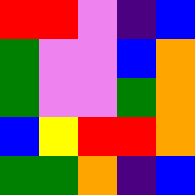[["red", "red", "violet", "indigo", "blue"], ["green", "violet", "violet", "blue", "orange"], ["green", "violet", "violet", "green", "orange"], ["blue", "yellow", "red", "red", "orange"], ["green", "green", "orange", "indigo", "blue"]]